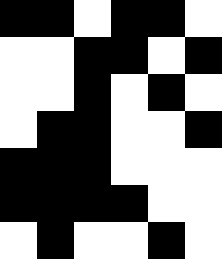[["black", "black", "white", "black", "black", "white"], ["white", "white", "black", "black", "white", "black"], ["white", "white", "black", "white", "black", "white"], ["white", "black", "black", "white", "white", "black"], ["black", "black", "black", "white", "white", "white"], ["black", "black", "black", "black", "white", "white"], ["white", "black", "white", "white", "black", "white"]]